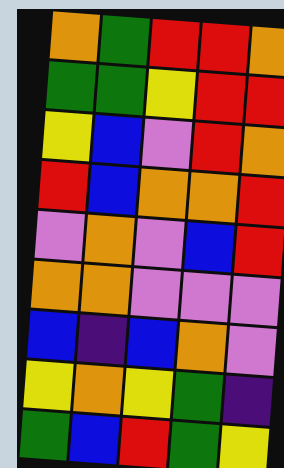[["orange", "green", "red", "red", "orange"], ["green", "green", "yellow", "red", "red"], ["yellow", "blue", "violet", "red", "orange"], ["red", "blue", "orange", "orange", "red"], ["violet", "orange", "violet", "blue", "red"], ["orange", "orange", "violet", "violet", "violet"], ["blue", "indigo", "blue", "orange", "violet"], ["yellow", "orange", "yellow", "green", "indigo"], ["green", "blue", "red", "green", "yellow"]]